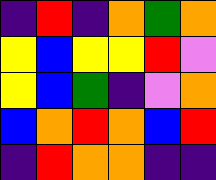[["indigo", "red", "indigo", "orange", "green", "orange"], ["yellow", "blue", "yellow", "yellow", "red", "violet"], ["yellow", "blue", "green", "indigo", "violet", "orange"], ["blue", "orange", "red", "orange", "blue", "red"], ["indigo", "red", "orange", "orange", "indigo", "indigo"]]